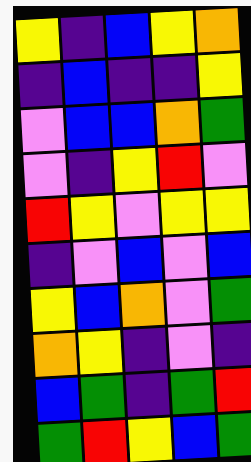[["yellow", "indigo", "blue", "yellow", "orange"], ["indigo", "blue", "indigo", "indigo", "yellow"], ["violet", "blue", "blue", "orange", "green"], ["violet", "indigo", "yellow", "red", "violet"], ["red", "yellow", "violet", "yellow", "yellow"], ["indigo", "violet", "blue", "violet", "blue"], ["yellow", "blue", "orange", "violet", "green"], ["orange", "yellow", "indigo", "violet", "indigo"], ["blue", "green", "indigo", "green", "red"], ["green", "red", "yellow", "blue", "green"]]